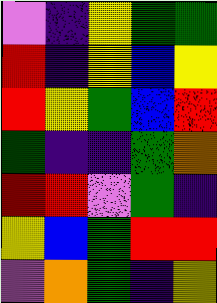[["violet", "indigo", "yellow", "green", "green"], ["red", "indigo", "yellow", "blue", "yellow"], ["red", "yellow", "green", "blue", "red"], ["green", "indigo", "indigo", "green", "orange"], ["red", "red", "violet", "green", "indigo"], ["yellow", "blue", "green", "red", "red"], ["violet", "orange", "green", "indigo", "yellow"]]